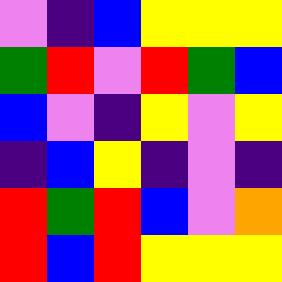[["violet", "indigo", "blue", "yellow", "yellow", "yellow"], ["green", "red", "violet", "red", "green", "blue"], ["blue", "violet", "indigo", "yellow", "violet", "yellow"], ["indigo", "blue", "yellow", "indigo", "violet", "indigo"], ["red", "green", "red", "blue", "violet", "orange"], ["red", "blue", "red", "yellow", "yellow", "yellow"]]